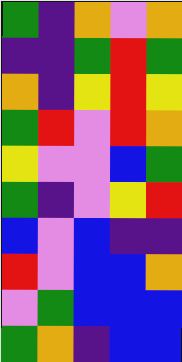[["green", "indigo", "orange", "violet", "orange"], ["indigo", "indigo", "green", "red", "green"], ["orange", "indigo", "yellow", "red", "yellow"], ["green", "red", "violet", "red", "orange"], ["yellow", "violet", "violet", "blue", "green"], ["green", "indigo", "violet", "yellow", "red"], ["blue", "violet", "blue", "indigo", "indigo"], ["red", "violet", "blue", "blue", "orange"], ["violet", "green", "blue", "blue", "blue"], ["green", "orange", "indigo", "blue", "blue"]]